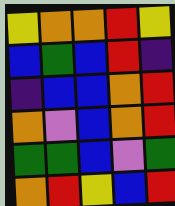[["yellow", "orange", "orange", "red", "yellow"], ["blue", "green", "blue", "red", "indigo"], ["indigo", "blue", "blue", "orange", "red"], ["orange", "violet", "blue", "orange", "red"], ["green", "green", "blue", "violet", "green"], ["orange", "red", "yellow", "blue", "red"]]